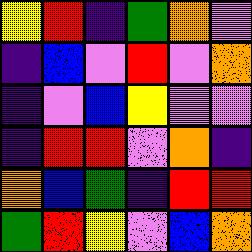[["yellow", "red", "indigo", "green", "orange", "violet"], ["indigo", "blue", "violet", "red", "violet", "orange"], ["indigo", "violet", "blue", "yellow", "violet", "violet"], ["indigo", "red", "red", "violet", "orange", "indigo"], ["orange", "blue", "green", "indigo", "red", "red"], ["green", "red", "yellow", "violet", "blue", "orange"]]